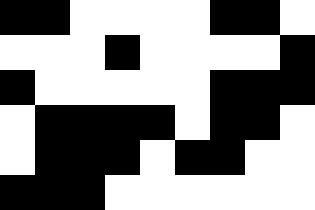[["black", "black", "white", "white", "white", "white", "black", "black", "white"], ["white", "white", "white", "black", "white", "white", "white", "white", "black"], ["black", "white", "white", "white", "white", "white", "black", "black", "black"], ["white", "black", "black", "black", "black", "white", "black", "black", "white"], ["white", "black", "black", "black", "white", "black", "black", "white", "white"], ["black", "black", "black", "white", "white", "white", "white", "white", "white"]]